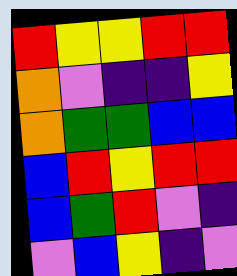[["red", "yellow", "yellow", "red", "red"], ["orange", "violet", "indigo", "indigo", "yellow"], ["orange", "green", "green", "blue", "blue"], ["blue", "red", "yellow", "red", "red"], ["blue", "green", "red", "violet", "indigo"], ["violet", "blue", "yellow", "indigo", "violet"]]